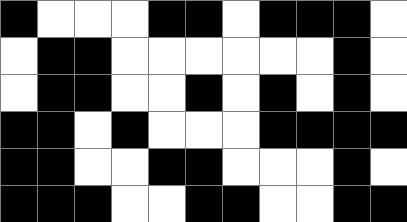[["black", "white", "white", "white", "black", "black", "white", "black", "black", "black", "white"], ["white", "black", "black", "white", "white", "white", "white", "white", "white", "black", "white"], ["white", "black", "black", "white", "white", "black", "white", "black", "white", "black", "white"], ["black", "black", "white", "black", "white", "white", "white", "black", "black", "black", "black"], ["black", "black", "white", "white", "black", "black", "white", "white", "white", "black", "white"], ["black", "black", "black", "white", "white", "black", "black", "white", "white", "black", "black"]]